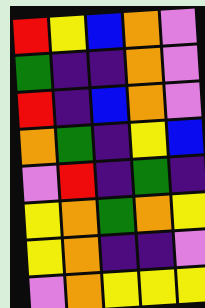[["red", "yellow", "blue", "orange", "violet"], ["green", "indigo", "indigo", "orange", "violet"], ["red", "indigo", "blue", "orange", "violet"], ["orange", "green", "indigo", "yellow", "blue"], ["violet", "red", "indigo", "green", "indigo"], ["yellow", "orange", "green", "orange", "yellow"], ["yellow", "orange", "indigo", "indigo", "violet"], ["violet", "orange", "yellow", "yellow", "yellow"]]